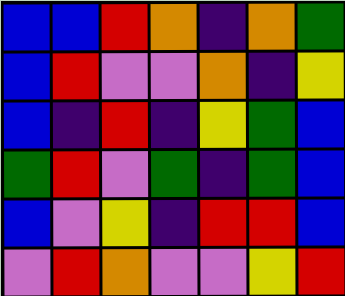[["blue", "blue", "red", "orange", "indigo", "orange", "green"], ["blue", "red", "violet", "violet", "orange", "indigo", "yellow"], ["blue", "indigo", "red", "indigo", "yellow", "green", "blue"], ["green", "red", "violet", "green", "indigo", "green", "blue"], ["blue", "violet", "yellow", "indigo", "red", "red", "blue"], ["violet", "red", "orange", "violet", "violet", "yellow", "red"]]